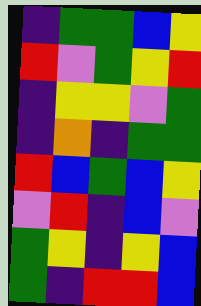[["indigo", "green", "green", "blue", "yellow"], ["red", "violet", "green", "yellow", "red"], ["indigo", "yellow", "yellow", "violet", "green"], ["indigo", "orange", "indigo", "green", "green"], ["red", "blue", "green", "blue", "yellow"], ["violet", "red", "indigo", "blue", "violet"], ["green", "yellow", "indigo", "yellow", "blue"], ["green", "indigo", "red", "red", "blue"]]